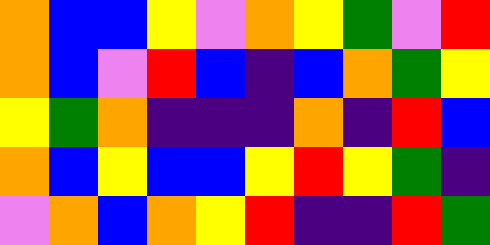[["orange", "blue", "blue", "yellow", "violet", "orange", "yellow", "green", "violet", "red"], ["orange", "blue", "violet", "red", "blue", "indigo", "blue", "orange", "green", "yellow"], ["yellow", "green", "orange", "indigo", "indigo", "indigo", "orange", "indigo", "red", "blue"], ["orange", "blue", "yellow", "blue", "blue", "yellow", "red", "yellow", "green", "indigo"], ["violet", "orange", "blue", "orange", "yellow", "red", "indigo", "indigo", "red", "green"]]